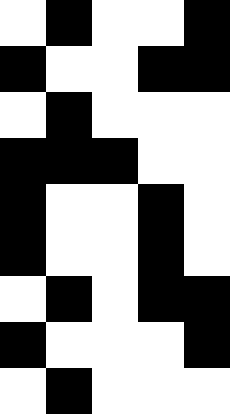[["white", "black", "white", "white", "black"], ["black", "white", "white", "black", "black"], ["white", "black", "white", "white", "white"], ["black", "black", "black", "white", "white"], ["black", "white", "white", "black", "white"], ["black", "white", "white", "black", "white"], ["white", "black", "white", "black", "black"], ["black", "white", "white", "white", "black"], ["white", "black", "white", "white", "white"]]